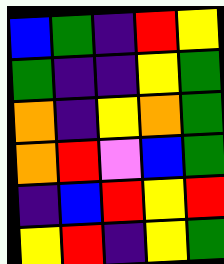[["blue", "green", "indigo", "red", "yellow"], ["green", "indigo", "indigo", "yellow", "green"], ["orange", "indigo", "yellow", "orange", "green"], ["orange", "red", "violet", "blue", "green"], ["indigo", "blue", "red", "yellow", "red"], ["yellow", "red", "indigo", "yellow", "green"]]